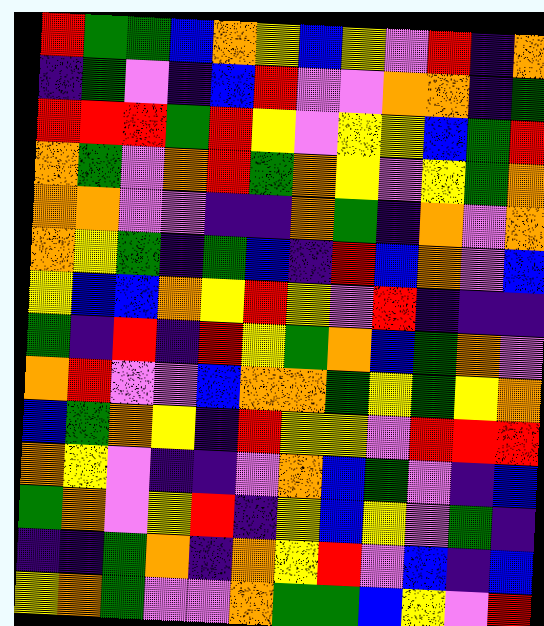[["red", "green", "green", "blue", "orange", "yellow", "blue", "yellow", "violet", "red", "indigo", "orange"], ["indigo", "green", "violet", "indigo", "blue", "red", "violet", "violet", "orange", "orange", "indigo", "green"], ["red", "red", "red", "green", "red", "yellow", "violet", "yellow", "yellow", "blue", "green", "red"], ["orange", "green", "violet", "orange", "red", "green", "orange", "yellow", "violet", "yellow", "green", "orange"], ["orange", "orange", "violet", "violet", "indigo", "indigo", "orange", "green", "indigo", "orange", "violet", "orange"], ["orange", "yellow", "green", "indigo", "green", "blue", "indigo", "red", "blue", "orange", "violet", "blue"], ["yellow", "blue", "blue", "orange", "yellow", "red", "yellow", "violet", "red", "indigo", "indigo", "indigo"], ["green", "indigo", "red", "indigo", "red", "yellow", "green", "orange", "blue", "green", "orange", "violet"], ["orange", "red", "violet", "violet", "blue", "orange", "orange", "green", "yellow", "green", "yellow", "orange"], ["blue", "green", "orange", "yellow", "indigo", "red", "yellow", "yellow", "violet", "red", "red", "red"], ["orange", "yellow", "violet", "indigo", "indigo", "violet", "orange", "blue", "green", "violet", "indigo", "blue"], ["green", "orange", "violet", "yellow", "red", "indigo", "yellow", "blue", "yellow", "violet", "green", "indigo"], ["indigo", "indigo", "green", "orange", "indigo", "orange", "yellow", "red", "violet", "blue", "indigo", "blue"], ["yellow", "orange", "green", "violet", "violet", "orange", "green", "green", "blue", "yellow", "violet", "red"]]